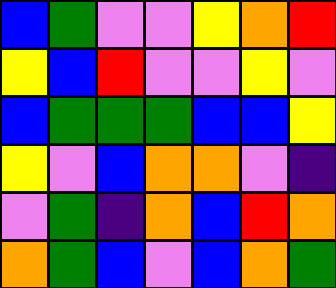[["blue", "green", "violet", "violet", "yellow", "orange", "red"], ["yellow", "blue", "red", "violet", "violet", "yellow", "violet"], ["blue", "green", "green", "green", "blue", "blue", "yellow"], ["yellow", "violet", "blue", "orange", "orange", "violet", "indigo"], ["violet", "green", "indigo", "orange", "blue", "red", "orange"], ["orange", "green", "blue", "violet", "blue", "orange", "green"]]